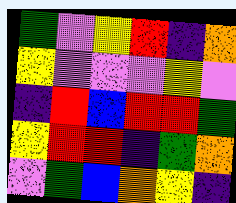[["green", "violet", "yellow", "red", "indigo", "orange"], ["yellow", "violet", "violet", "violet", "yellow", "violet"], ["indigo", "red", "blue", "red", "red", "green"], ["yellow", "red", "red", "indigo", "green", "orange"], ["violet", "green", "blue", "orange", "yellow", "indigo"]]